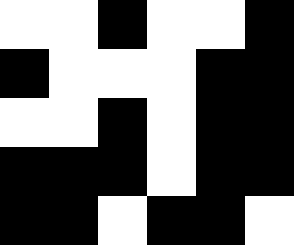[["white", "white", "black", "white", "white", "black"], ["black", "white", "white", "white", "black", "black"], ["white", "white", "black", "white", "black", "black"], ["black", "black", "black", "white", "black", "black"], ["black", "black", "white", "black", "black", "white"]]